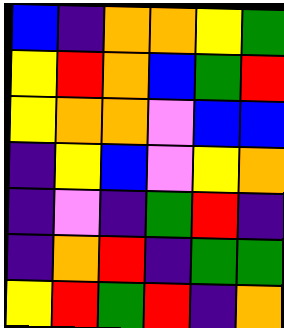[["blue", "indigo", "orange", "orange", "yellow", "green"], ["yellow", "red", "orange", "blue", "green", "red"], ["yellow", "orange", "orange", "violet", "blue", "blue"], ["indigo", "yellow", "blue", "violet", "yellow", "orange"], ["indigo", "violet", "indigo", "green", "red", "indigo"], ["indigo", "orange", "red", "indigo", "green", "green"], ["yellow", "red", "green", "red", "indigo", "orange"]]